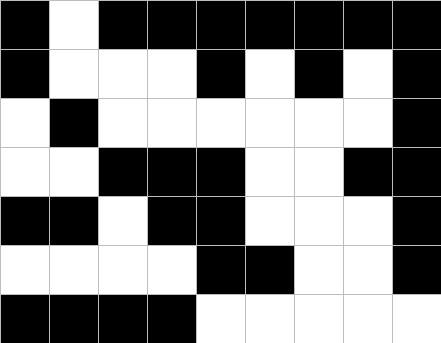[["black", "white", "black", "black", "black", "black", "black", "black", "black"], ["black", "white", "white", "white", "black", "white", "black", "white", "black"], ["white", "black", "white", "white", "white", "white", "white", "white", "black"], ["white", "white", "black", "black", "black", "white", "white", "black", "black"], ["black", "black", "white", "black", "black", "white", "white", "white", "black"], ["white", "white", "white", "white", "black", "black", "white", "white", "black"], ["black", "black", "black", "black", "white", "white", "white", "white", "white"]]